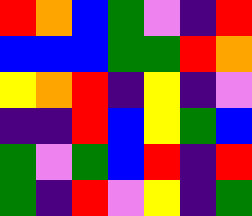[["red", "orange", "blue", "green", "violet", "indigo", "red"], ["blue", "blue", "blue", "green", "green", "red", "orange"], ["yellow", "orange", "red", "indigo", "yellow", "indigo", "violet"], ["indigo", "indigo", "red", "blue", "yellow", "green", "blue"], ["green", "violet", "green", "blue", "red", "indigo", "red"], ["green", "indigo", "red", "violet", "yellow", "indigo", "green"]]